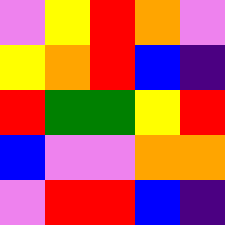[["violet", "yellow", "red", "orange", "violet"], ["yellow", "orange", "red", "blue", "indigo"], ["red", "green", "green", "yellow", "red"], ["blue", "violet", "violet", "orange", "orange"], ["violet", "red", "red", "blue", "indigo"]]